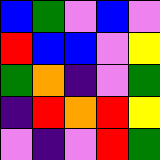[["blue", "green", "violet", "blue", "violet"], ["red", "blue", "blue", "violet", "yellow"], ["green", "orange", "indigo", "violet", "green"], ["indigo", "red", "orange", "red", "yellow"], ["violet", "indigo", "violet", "red", "green"]]